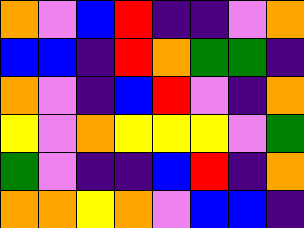[["orange", "violet", "blue", "red", "indigo", "indigo", "violet", "orange"], ["blue", "blue", "indigo", "red", "orange", "green", "green", "indigo"], ["orange", "violet", "indigo", "blue", "red", "violet", "indigo", "orange"], ["yellow", "violet", "orange", "yellow", "yellow", "yellow", "violet", "green"], ["green", "violet", "indigo", "indigo", "blue", "red", "indigo", "orange"], ["orange", "orange", "yellow", "orange", "violet", "blue", "blue", "indigo"]]